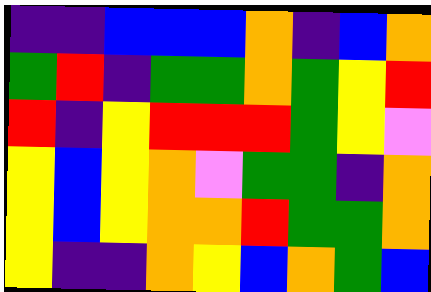[["indigo", "indigo", "blue", "blue", "blue", "orange", "indigo", "blue", "orange"], ["green", "red", "indigo", "green", "green", "orange", "green", "yellow", "red"], ["red", "indigo", "yellow", "red", "red", "red", "green", "yellow", "violet"], ["yellow", "blue", "yellow", "orange", "violet", "green", "green", "indigo", "orange"], ["yellow", "blue", "yellow", "orange", "orange", "red", "green", "green", "orange"], ["yellow", "indigo", "indigo", "orange", "yellow", "blue", "orange", "green", "blue"]]